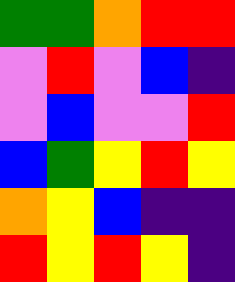[["green", "green", "orange", "red", "red"], ["violet", "red", "violet", "blue", "indigo"], ["violet", "blue", "violet", "violet", "red"], ["blue", "green", "yellow", "red", "yellow"], ["orange", "yellow", "blue", "indigo", "indigo"], ["red", "yellow", "red", "yellow", "indigo"]]